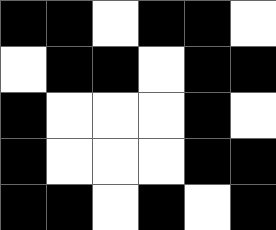[["black", "black", "white", "black", "black", "white"], ["white", "black", "black", "white", "black", "black"], ["black", "white", "white", "white", "black", "white"], ["black", "white", "white", "white", "black", "black"], ["black", "black", "white", "black", "white", "black"]]